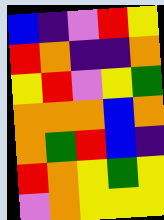[["blue", "indigo", "violet", "red", "yellow"], ["red", "orange", "indigo", "indigo", "orange"], ["yellow", "red", "violet", "yellow", "green"], ["orange", "orange", "orange", "blue", "orange"], ["orange", "green", "red", "blue", "indigo"], ["red", "orange", "yellow", "green", "yellow"], ["violet", "orange", "yellow", "yellow", "yellow"]]